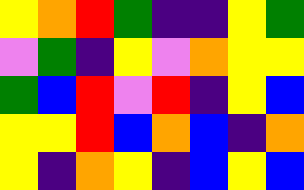[["yellow", "orange", "red", "green", "indigo", "indigo", "yellow", "green"], ["violet", "green", "indigo", "yellow", "violet", "orange", "yellow", "yellow"], ["green", "blue", "red", "violet", "red", "indigo", "yellow", "blue"], ["yellow", "yellow", "red", "blue", "orange", "blue", "indigo", "orange"], ["yellow", "indigo", "orange", "yellow", "indigo", "blue", "yellow", "blue"]]